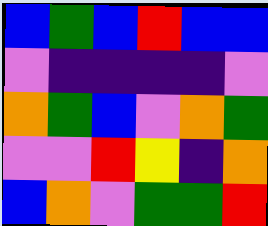[["blue", "green", "blue", "red", "blue", "blue"], ["violet", "indigo", "indigo", "indigo", "indigo", "violet"], ["orange", "green", "blue", "violet", "orange", "green"], ["violet", "violet", "red", "yellow", "indigo", "orange"], ["blue", "orange", "violet", "green", "green", "red"]]